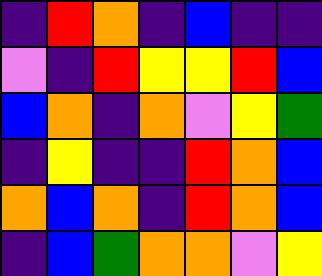[["indigo", "red", "orange", "indigo", "blue", "indigo", "indigo"], ["violet", "indigo", "red", "yellow", "yellow", "red", "blue"], ["blue", "orange", "indigo", "orange", "violet", "yellow", "green"], ["indigo", "yellow", "indigo", "indigo", "red", "orange", "blue"], ["orange", "blue", "orange", "indigo", "red", "orange", "blue"], ["indigo", "blue", "green", "orange", "orange", "violet", "yellow"]]